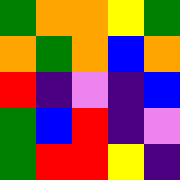[["green", "orange", "orange", "yellow", "green"], ["orange", "green", "orange", "blue", "orange"], ["red", "indigo", "violet", "indigo", "blue"], ["green", "blue", "red", "indigo", "violet"], ["green", "red", "red", "yellow", "indigo"]]